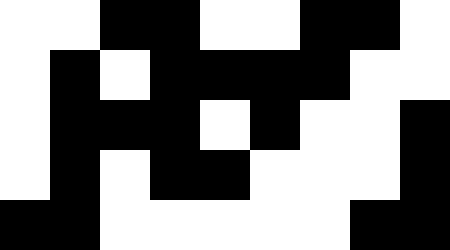[["white", "white", "black", "black", "white", "white", "black", "black", "white"], ["white", "black", "white", "black", "black", "black", "black", "white", "white"], ["white", "black", "black", "black", "white", "black", "white", "white", "black"], ["white", "black", "white", "black", "black", "white", "white", "white", "black"], ["black", "black", "white", "white", "white", "white", "white", "black", "black"]]